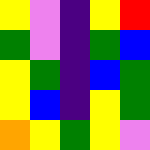[["yellow", "violet", "indigo", "yellow", "red"], ["green", "violet", "indigo", "green", "blue"], ["yellow", "green", "indigo", "blue", "green"], ["yellow", "blue", "indigo", "yellow", "green"], ["orange", "yellow", "green", "yellow", "violet"]]